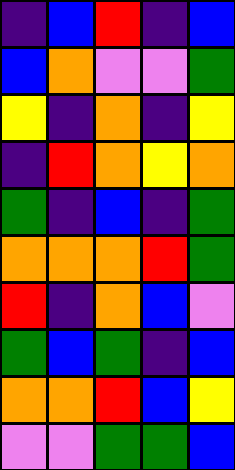[["indigo", "blue", "red", "indigo", "blue"], ["blue", "orange", "violet", "violet", "green"], ["yellow", "indigo", "orange", "indigo", "yellow"], ["indigo", "red", "orange", "yellow", "orange"], ["green", "indigo", "blue", "indigo", "green"], ["orange", "orange", "orange", "red", "green"], ["red", "indigo", "orange", "blue", "violet"], ["green", "blue", "green", "indigo", "blue"], ["orange", "orange", "red", "blue", "yellow"], ["violet", "violet", "green", "green", "blue"]]